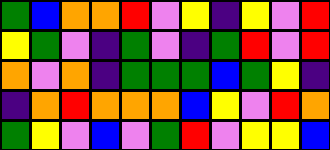[["green", "blue", "orange", "orange", "red", "violet", "yellow", "indigo", "yellow", "violet", "red"], ["yellow", "green", "violet", "indigo", "green", "violet", "indigo", "green", "red", "violet", "red"], ["orange", "violet", "orange", "indigo", "green", "green", "green", "blue", "green", "yellow", "indigo"], ["indigo", "orange", "red", "orange", "orange", "orange", "blue", "yellow", "violet", "red", "orange"], ["green", "yellow", "violet", "blue", "violet", "green", "red", "violet", "yellow", "yellow", "blue"]]